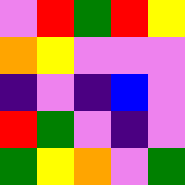[["violet", "red", "green", "red", "yellow"], ["orange", "yellow", "violet", "violet", "violet"], ["indigo", "violet", "indigo", "blue", "violet"], ["red", "green", "violet", "indigo", "violet"], ["green", "yellow", "orange", "violet", "green"]]